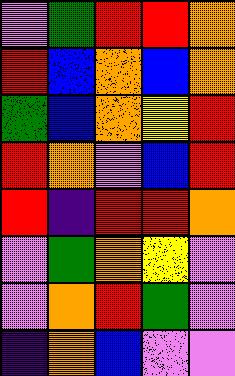[["violet", "green", "red", "red", "orange"], ["red", "blue", "orange", "blue", "orange"], ["green", "blue", "orange", "yellow", "red"], ["red", "orange", "violet", "blue", "red"], ["red", "indigo", "red", "red", "orange"], ["violet", "green", "orange", "yellow", "violet"], ["violet", "orange", "red", "green", "violet"], ["indigo", "orange", "blue", "violet", "violet"]]